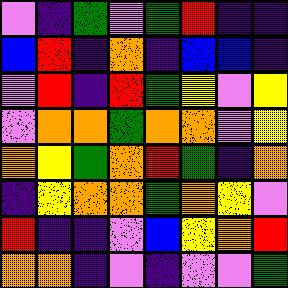[["violet", "indigo", "green", "violet", "green", "red", "indigo", "indigo"], ["blue", "red", "indigo", "orange", "indigo", "blue", "blue", "indigo"], ["violet", "red", "indigo", "red", "green", "yellow", "violet", "yellow"], ["violet", "orange", "orange", "green", "orange", "orange", "violet", "yellow"], ["orange", "yellow", "green", "orange", "red", "green", "indigo", "orange"], ["indigo", "yellow", "orange", "orange", "green", "orange", "yellow", "violet"], ["red", "indigo", "indigo", "violet", "blue", "yellow", "orange", "red"], ["orange", "orange", "indigo", "violet", "indigo", "violet", "violet", "green"]]